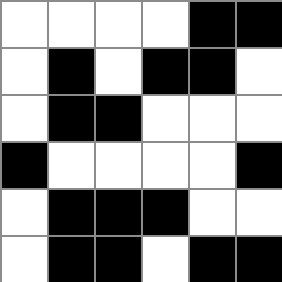[["white", "white", "white", "white", "black", "black"], ["white", "black", "white", "black", "black", "white"], ["white", "black", "black", "white", "white", "white"], ["black", "white", "white", "white", "white", "black"], ["white", "black", "black", "black", "white", "white"], ["white", "black", "black", "white", "black", "black"]]